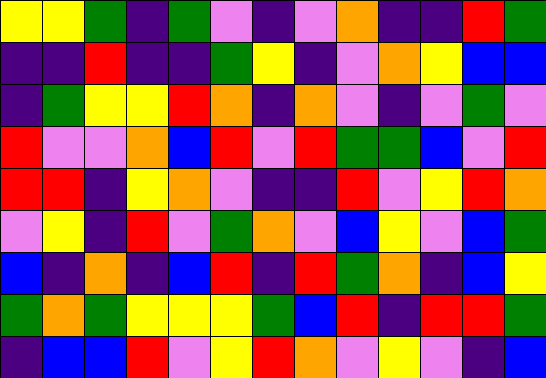[["yellow", "yellow", "green", "indigo", "green", "violet", "indigo", "violet", "orange", "indigo", "indigo", "red", "green"], ["indigo", "indigo", "red", "indigo", "indigo", "green", "yellow", "indigo", "violet", "orange", "yellow", "blue", "blue"], ["indigo", "green", "yellow", "yellow", "red", "orange", "indigo", "orange", "violet", "indigo", "violet", "green", "violet"], ["red", "violet", "violet", "orange", "blue", "red", "violet", "red", "green", "green", "blue", "violet", "red"], ["red", "red", "indigo", "yellow", "orange", "violet", "indigo", "indigo", "red", "violet", "yellow", "red", "orange"], ["violet", "yellow", "indigo", "red", "violet", "green", "orange", "violet", "blue", "yellow", "violet", "blue", "green"], ["blue", "indigo", "orange", "indigo", "blue", "red", "indigo", "red", "green", "orange", "indigo", "blue", "yellow"], ["green", "orange", "green", "yellow", "yellow", "yellow", "green", "blue", "red", "indigo", "red", "red", "green"], ["indigo", "blue", "blue", "red", "violet", "yellow", "red", "orange", "violet", "yellow", "violet", "indigo", "blue"]]